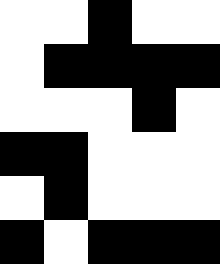[["white", "white", "black", "white", "white"], ["white", "black", "black", "black", "black"], ["white", "white", "white", "black", "white"], ["black", "black", "white", "white", "white"], ["white", "black", "white", "white", "white"], ["black", "white", "black", "black", "black"]]